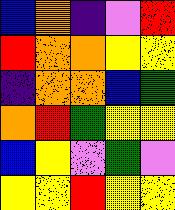[["blue", "orange", "indigo", "violet", "red"], ["red", "orange", "orange", "yellow", "yellow"], ["indigo", "orange", "orange", "blue", "green"], ["orange", "red", "green", "yellow", "yellow"], ["blue", "yellow", "violet", "green", "violet"], ["yellow", "yellow", "red", "yellow", "yellow"]]